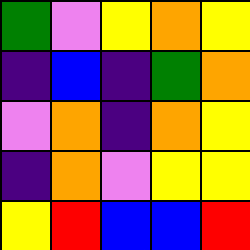[["green", "violet", "yellow", "orange", "yellow"], ["indigo", "blue", "indigo", "green", "orange"], ["violet", "orange", "indigo", "orange", "yellow"], ["indigo", "orange", "violet", "yellow", "yellow"], ["yellow", "red", "blue", "blue", "red"]]